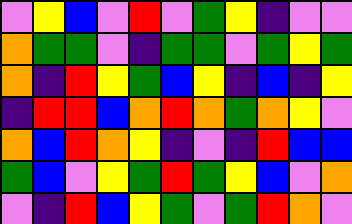[["violet", "yellow", "blue", "violet", "red", "violet", "green", "yellow", "indigo", "violet", "violet"], ["orange", "green", "green", "violet", "indigo", "green", "green", "violet", "green", "yellow", "green"], ["orange", "indigo", "red", "yellow", "green", "blue", "yellow", "indigo", "blue", "indigo", "yellow"], ["indigo", "red", "red", "blue", "orange", "red", "orange", "green", "orange", "yellow", "violet"], ["orange", "blue", "red", "orange", "yellow", "indigo", "violet", "indigo", "red", "blue", "blue"], ["green", "blue", "violet", "yellow", "green", "red", "green", "yellow", "blue", "violet", "orange"], ["violet", "indigo", "red", "blue", "yellow", "green", "violet", "green", "red", "orange", "violet"]]